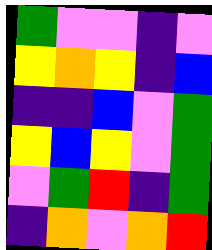[["green", "violet", "violet", "indigo", "violet"], ["yellow", "orange", "yellow", "indigo", "blue"], ["indigo", "indigo", "blue", "violet", "green"], ["yellow", "blue", "yellow", "violet", "green"], ["violet", "green", "red", "indigo", "green"], ["indigo", "orange", "violet", "orange", "red"]]